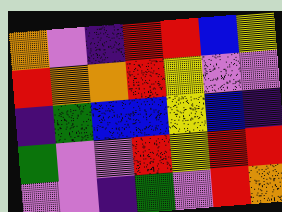[["orange", "violet", "indigo", "red", "red", "blue", "yellow"], ["red", "orange", "orange", "red", "yellow", "violet", "violet"], ["indigo", "green", "blue", "blue", "yellow", "blue", "indigo"], ["green", "violet", "violet", "red", "yellow", "red", "red"], ["violet", "violet", "indigo", "green", "violet", "red", "orange"]]